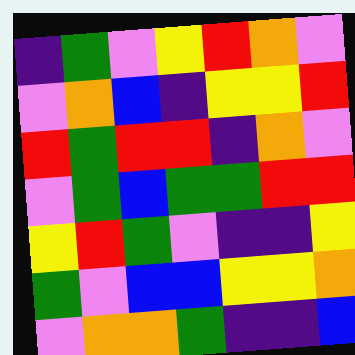[["indigo", "green", "violet", "yellow", "red", "orange", "violet"], ["violet", "orange", "blue", "indigo", "yellow", "yellow", "red"], ["red", "green", "red", "red", "indigo", "orange", "violet"], ["violet", "green", "blue", "green", "green", "red", "red"], ["yellow", "red", "green", "violet", "indigo", "indigo", "yellow"], ["green", "violet", "blue", "blue", "yellow", "yellow", "orange"], ["violet", "orange", "orange", "green", "indigo", "indigo", "blue"]]